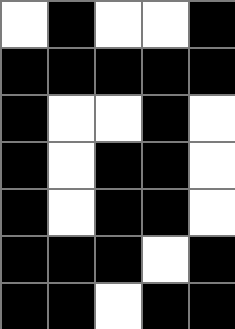[["white", "black", "white", "white", "black"], ["black", "black", "black", "black", "black"], ["black", "white", "white", "black", "white"], ["black", "white", "black", "black", "white"], ["black", "white", "black", "black", "white"], ["black", "black", "black", "white", "black"], ["black", "black", "white", "black", "black"]]